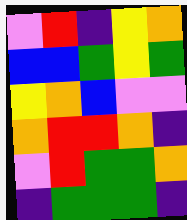[["violet", "red", "indigo", "yellow", "orange"], ["blue", "blue", "green", "yellow", "green"], ["yellow", "orange", "blue", "violet", "violet"], ["orange", "red", "red", "orange", "indigo"], ["violet", "red", "green", "green", "orange"], ["indigo", "green", "green", "green", "indigo"]]